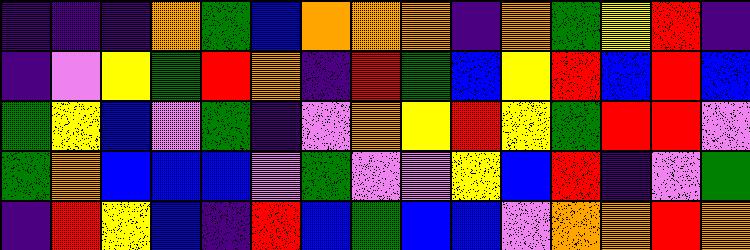[["indigo", "indigo", "indigo", "orange", "green", "blue", "orange", "orange", "orange", "indigo", "orange", "green", "yellow", "red", "indigo"], ["indigo", "violet", "yellow", "green", "red", "orange", "indigo", "red", "green", "blue", "yellow", "red", "blue", "red", "blue"], ["green", "yellow", "blue", "violet", "green", "indigo", "violet", "orange", "yellow", "red", "yellow", "green", "red", "red", "violet"], ["green", "orange", "blue", "blue", "blue", "violet", "green", "violet", "violet", "yellow", "blue", "red", "indigo", "violet", "green"], ["indigo", "red", "yellow", "blue", "indigo", "red", "blue", "green", "blue", "blue", "violet", "orange", "orange", "red", "orange"]]